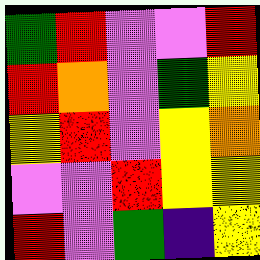[["green", "red", "violet", "violet", "red"], ["red", "orange", "violet", "green", "yellow"], ["yellow", "red", "violet", "yellow", "orange"], ["violet", "violet", "red", "yellow", "yellow"], ["red", "violet", "green", "indigo", "yellow"]]